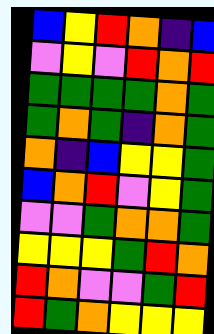[["blue", "yellow", "red", "orange", "indigo", "blue"], ["violet", "yellow", "violet", "red", "orange", "red"], ["green", "green", "green", "green", "orange", "green"], ["green", "orange", "green", "indigo", "orange", "green"], ["orange", "indigo", "blue", "yellow", "yellow", "green"], ["blue", "orange", "red", "violet", "yellow", "green"], ["violet", "violet", "green", "orange", "orange", "green"], ["yellow", "yellow", "yellow", "green", "red", "orange"], ["red", "orange", "violet", "violet", "green", "red"], ["red", "green", "orange", "yellow", "yellow", "yellow"]]